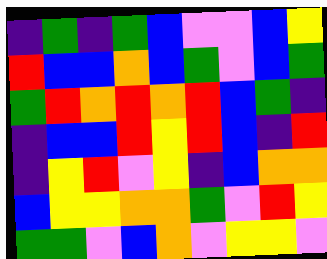[["indigo", "green", "indigo", "green", "blue", "violet", "violet", "blue", "yellow"], ["red", "blue", "blue", "orange", "blue", "green", "violet", "blue", "green"], ["green", "red", "orange", "red", "orange", "red", "blue", "green", "indigo"], ["indigo", "blue", "blue", "red", "yellow", "red", "blue", "indigo", "red"], ["indigo", "yellow", "red", "violet", "yellow", "indigo", "blue", "orange", "orange"], ["blue", "yellow", "yellow", "orange", "orange", "green", "violet", "red", "yellow"], ["green", "green", "violet", "blue", "orange", "violet", "yellow", "yellow", "violet"]]